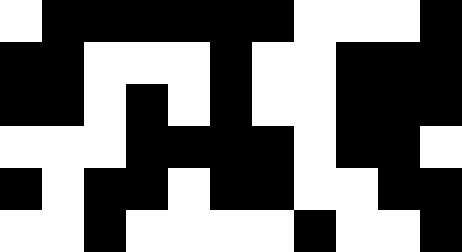[["white", "black", "black", "black", "black", "black", "black", "white", "white", "white", "black"], ["black", "black", "white", "white", "white", "black", "white", "white", "black", "black", "black"], ["black", "black", "white", "black", "white", "black", "white", "white", "black", "black", "black"], ["white", "white", "white", "black", "black", "black", "black", "white", "black", "black", "white"], ["black", "white", "black", "black", "white", "black", "black", "white", "white", "black", "black"], ["white", "white", "black", "white", "white", "white", "white", "black", "white", "white", "black"]]